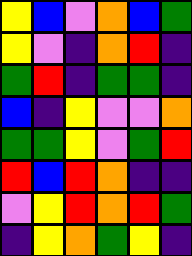[["yellow", "blue", "violet", "orange", "blue", "green"], ["yellow", "violet", "indigo", "orange", "red", "indigo"], ["green", "red", "indigo", "green", "green", "indigo"], ["blue", "indigo", "yellow", "violet", "violet", "orange"], ["green", "green", "yellow", "violet", "green", "red"], ["red", "blue", "red", "orange", "indigo", "indigo"], ["violet", "yellow", "red", "orange", "red", "green"], ["indigo", "yellow", "orange", "green", "yellow", "indigo"]]